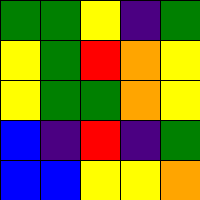[["green", "green", "yellow", "indigo", "green"], ["yellow", "green", "red", "orange", "yellow"], ["yellow", "green", "green", "orange", "yellow"], ["blue", "indigo", "red", "indigo", "green"], ["blue", "blue", "yellow", "yellow", "orange"]]